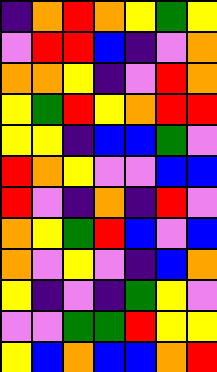[["indigo", "orange", "red", "orange", "yellow", "green", "yellow"], ["violet", "red", "red", "blue", "indigo", "violet", "orange"], ["orange", "orange", "yellow", "indigo", "violet", "red", "orange"], ["yellow", "green", "red", "yellow", "orange", "red", "red"], ["yellow", "yellow", "indigo", "blue", "blue", "green", "violet"], ["red", "orange", "yellow", "violet", "violet", "blue", "blue"], ["red", "violet", "indigo", "orange", "indigo", "red", "violet"], ["orange", "yellow", "green", "red", "blue", "violet", "blue"], ["orange", "violet", "yellow", "violet", "indigo", "blue", "orange"], ["yellow", "indigo", "violet", "indigo", "green", "yellow", "violet"], ["violet", "violet", "green", "green", "red", "yellow", "yellow"], ["yellow", "blue", "orange", "blue", "blue", "orange", "red"]]